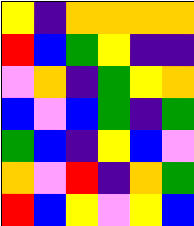[["yellow", "indigo", "orange", "orange", "orange", "orange"], ["red", "blue", "green", "yellow", "indigo", "indigo"], ["violet", "orange", "indigo", "green", "yellow", "orange"], ["blue", "violet", "blue", "green", "indigo", "green"], ["green", "blue", "indigo", "yellow", "blue", "violet"], ["orange", "violet", "red", "indigo", "orange", "green"], ["red", "blue", "yellow", "violet", "yellow", "blue"]]